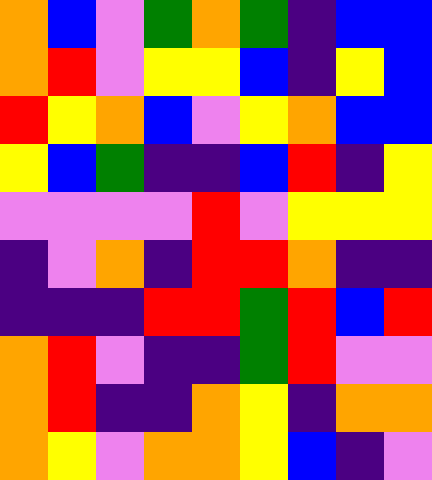[["orange", "blue", "violet", "green", "orange", "green", "indigo", "blue", "blue"], ["orange", "red", "violet", "yellow", "yellow", "blue", "indigo", "yellow", "blue"], ["red", "yellow", "orange", "blue", "violet", "yellow", "orange", "blue", "blue"], ["yellow", "blue", "green", "indigo", "indigo", "blue", "red", "indigo", "yellow"], ["violet", "violet", "violet", "violet", "red", "violet", "yellow", "yellow", "yellow"], ["indigo", "violet", "orange", "indigo", "red", "red", "orange", "indigo", "indigo"], ["indigo", "indigo", "indigo", "red", "red", "green", "red", "blue", "red"], ["orange", "red", "violet", "indigo", "indigo", "green", "red", "violet", "violet"], ["orange", "red", "indigo", "indigo", "orange", "yellow", "indigo", "orange", "orange"], ["orange", "yellow", "violet", "orange", "orange", "yellow", "blue", "indigo", "violet"]]